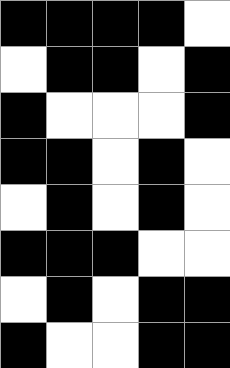[["black", "black", "black", "black", "white"], ["white", "black", "black", "white", "black"], ["black", "white", "white", "white", "black"], ["black", "black", "white", "black", "white"], ["white", "black", "white", "black", "white"], ["black", "black", "black", "white", "white"], ["white", "black", "white", "black", "black"], ["black", "white", "white", "black", "black"]]